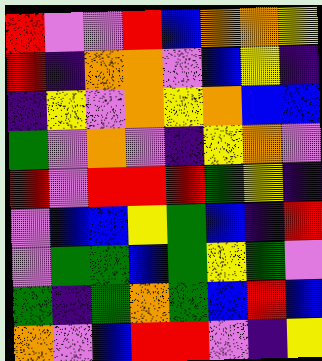[["red", "violet", "violet", "red", "blue", "orange", "orange", "yellow"], ["red", "indigo", "orange", "orange", "violet", "blue", "yellow", "indigo"], ["indigo", "yellow", "violet", "orange", "yellow", "orange", "blue", "blue"], ["green", "violet", "orange", "violet", "indigo", "yellow", "orange", "violet"], ["red", "violet", "red", "red", "red", "green", "yellow", "indigo"], ["violet", "blue", "blue", "yellow", "green", "blue", "indigo", "red"], ["violet", "green", "green", "blue", "green", "yellow", "green", "violet"], ["green", "indigo", "green", "orange", "green", "blue", "red", "blue"], ["orange", "violet", "blue", "red", "red", "violet", "indigo", "yellow"]]